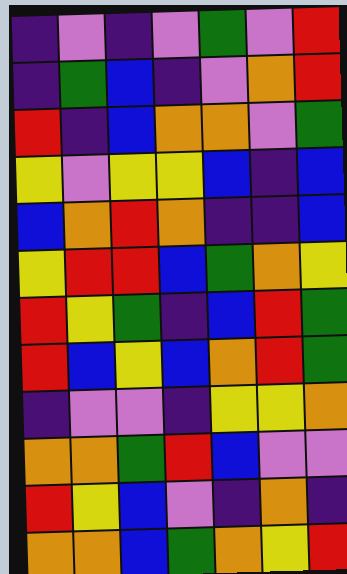[["indigo", "violet", "indigo", "violet", "green", "violet", "red"], ["indigo", "green", "blue", "indigo", "violet", "orange", "red"], ["red", "indigo", "blue", "orange", "orange", "violet", "green"], ["yellow", "violet", "yellow", "yellow", "blue", "indigo", "blue"], ["blue", "orange", "red", "orange", "indigo", "indigo", "blue"], ["yellow", "red", "red", "blue", "green", "orange", "yellow"], ["red", "yellow", "green", "indigo", "blue", "red", "green"], ["red", "blue", "yellow", "blue", "orange", "red", "green"], ["indigo", "violet", "violet", "indigo", "yellow", "yellow", "orange"], ["orange", "orange", "green", "red", "blue", "violet", "violet"], ["red", "yellow", "blue", "violet", "indigo", "orange", "indigo"], ["orange", "orange", "blue", "green", "orange", "yellow", "red"]]